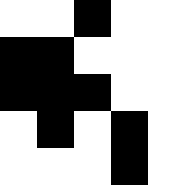[["white", "white", "black", "white", "white"], ["black", "black", "white", "white", "white"], ["black", "black", "black", "white", "white"], ["white", "black", "white", "black", "white"], ["white", "white", "white", "black", "white"]]